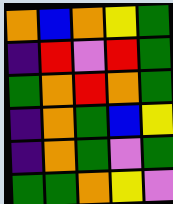[["orange", "blue", "orange", "yellow", "green"], ["indigo", "red", "violet", "red", "green"], ["green", "orange", "red", "orange", "green"], ["indigo", "orange", "green", "blue", "yellow"], ["indigo", "orange", "green", "violet", "green"], ["green", "green", "orange", "yellow", "violet"]]